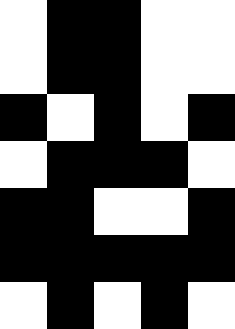[["white", "black", "black", "white", "white"], ["white", "black", "black", "white", "white"], ["black", "white", "black", "white", "black"], ["white", "black", "black", "black", "white"], ["black", "black", "white", "white", "black"], ["black", "black", "black", "black", "black"], ["white", "black", "white", "black", "white"]]